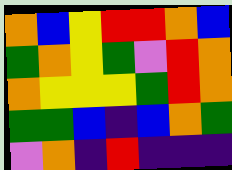[["orange", "blue", "yellow", "red", "red", "orange", "blue"], ["green", "orange", "yellow", "green", "violet", "red", "orange"], ["orange", "yellow", "yellow", "yellow", "green", "red", "orange"], ["green", "green", "blue", "indigo", "blue", "orange", "green"], ["violet", "orange", "indigo", "red", "indigo", "indigo", "indigo"]]